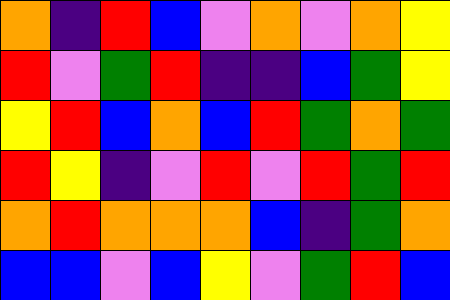[["orange", "indigo", "red", "blue", "violet", "orange", "violet", "orange", "yellow"], ["red", "violet", "green", "red", "indigo", "indigo", "blue", "green", "yellow"], ["yellow", "red", "blue", "orange", "blue", "red", "green", "orange", "green"], ["red", "yellow", "indigo", "violet", "red", "violet", "red", "green", "red"], ["orange", "red", "orange", "orange", "orange", "blue", "indigo", "green", "orange"], ["blue", "blue", "violet", "blue", "yellow", "violet", "green", "red", "blue"]]